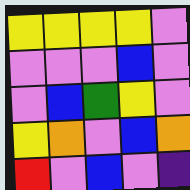[["yellow", "yellow", "yellow", "yellow", "violet"], ["violet", "violet", "violet", "blue", "violet"], ["violet", "blue", "green", "yellow", "violet"], ["yellow", "orange", "violet", "blue", "orange"], ["red", "violet", "blue", "violet", "indigo"]]